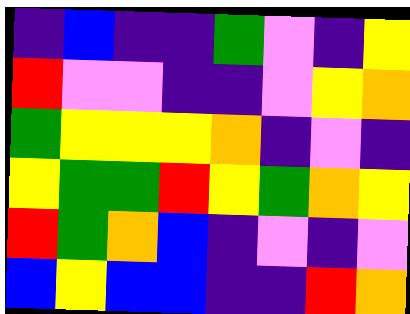[["indigo", "blue", "indigo", "indigo", "green", "violet", "indigo", "yellow"], ["red", "violet", "violet", "indigo", "indigo", "violet", "yellow", "orange"], ["green", "yellow", "yellow", "yellow", "orange", "indigo", "violet", "indigo"], ["yellow", "green", "green", "red", "yellow", "green", "orange", "yellow"], ["red", "green", "orange", "blue", "indigo", "violet", "indigo", "violet"], ["blue", "yellow", "blue", "blue", "indigo", "indigo", "red", "orange"]]